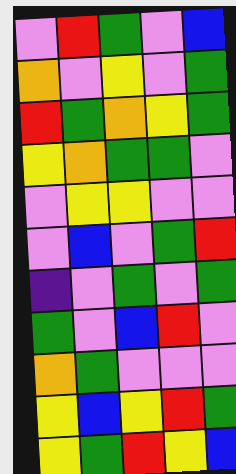[["violet", "red", "green", "violet", "blue"], ["orange", "violet", "yellow", "violet", "green"], ["red", "green", "orange", "yellow", "green"], ["yellow", "orange", "green", "green", "violet"], ["violet", "yellow", "yellow", "violet", "violet"], ["violet", "blue", "violet", "green", "red"], ["indigo", "violet", "green", "violet", "green"], ["green", "violet", "blue", "red", "violet"], ["orange", "green", "violet", "violet", "violet"], ["yellow", "blue", "yellow", "red", "green"], ["yellow", "green", "red", "yellow", "blue"]]